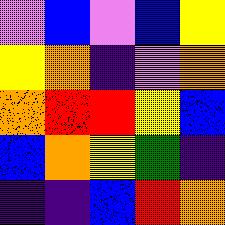[["violet", "blue", "violet", "blue", "yellow"], ["yellow", "orange", "indigo", "violet", "orange"], ["orange", "red", "red", "yellow", "blue"], ["blue", "orange", "yellow", "green", "indigo"], ["indigo", "indigo", "blue", "red", "orange"]]